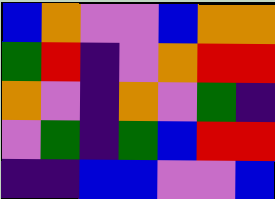[["blue", "orange", "violet", "violet", "blue", "orange", "orange"], ["green", "red", "indigo", "violet", "orange", "red", "red"], ["orange", "violet", "indigo", "orange", "violet", "green", "indigo"], ["violet", "green", "indigo", "green", "blue", "red", "red"], ["indigo", "indigo", "blue", "blue", "violet", "violet", "blue"]]